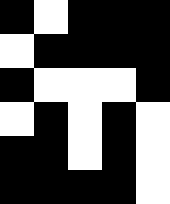[["black", "white", "black", "black", "black"], ["white", "black", "black", "black", "black"], ["black", "white", "white", "white", "black"], ["white", "black", "white", "black", "white"], ["black", "black", "white", "black", "white"], ["black", "black", "black", "black", "white"]]